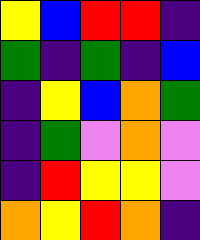[["yellow", "blue", "red", "red", "indigo"], ["green", "indigo", "green", "indigo", "blue"], ["indigo", "yellow", "blue", "orange", "green"], ["indigo", "green", "violet", "orange", "violet"], ["indigo", "red", "yellow", "yellow", "violet"], ["orange", "yellow", "red", "orange", "indigo"]]